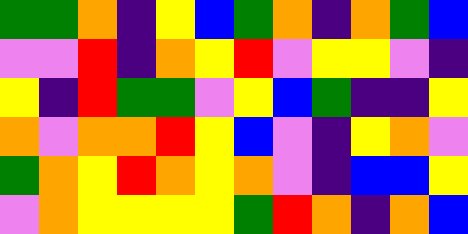[["green", "green", "orange", "indigo", "yellow", "blue", "green", "orange", "indigo", "orange", "green", "blue"], ["violet", "violet", "red", "indigo", "orange", "yellow", "red", "violet", "yellow", "yellow", "violet", "indigo"], ["yellow", "indigo", "red", "green", "green", "violet", "yellow", "blue", "green", "indigo", "indigo", "yellow"], ["orange", "violet", "orange", "orange", "red", "yellow", "blue", "violet", "indigo", "yellow", "orange", "violet"], ["green", "orange", "yellow", "red", "orange", "yellow", "orange", "violet", "indigo", "blue", "blue", "yellow"], ["violet", "orange", "yellow", "yellow", "yellow", "yellow", "green", "red", "orange", "indigo", "orange", "blue"]]